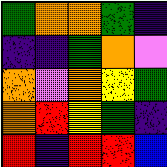[["green", "orange", "orange", "green", "indigo"], ["indigo", "indigo", "green", "orange", "violet"], ["orange", "violet", "orange", "yellow", "green"], ["orange", "red", "yellow", "green", "indigo"], ["red", "indigo", "red", "red", "blue"]]